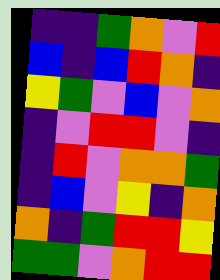[["indigo", "indigo", "green", "orange", "violet", "red"], ["blue", "indigo", "blue", "red", "orange", "indigo"], ["yellow", "green", "violet", "blue", "violet", "orange"], ["indigo", "violet", "red", "red", "violet", "indigo"], ["indigo", "red", "violet", "orange", "orange", "green"], ["indigo", "blue", "violet", "yellow", "indigo", "orange"], ["orange", "indigo", "green", "red", "red", "yellow"], ["green", "green", "violet", "orange", "red", "red"]]